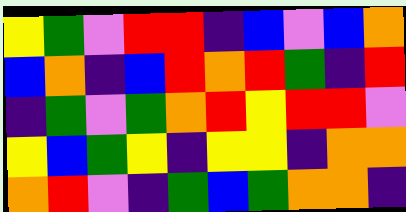[["yellow", "green", "violet", "red", "red", "indigo", "blue", "violet", "blue", "orange"], ["blue", "orange", "indigo", "blue", "red", "orange", "red", "green", "indigo", "red"], ["indigo", "green", "violet", "green", "orange", "red", "yellow", "red", "red", "violet"], ["yellow", "blue", "green", "yellow", "indigo", "yellow", "yellow", "indigo", "orange", "orange"], ["orange", "red", "violet", "indigo", "green", "blue", "green", "orange", "orange", "indigo"]]